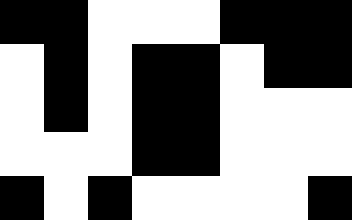[["black", "black", "white", "white", "white", "black", "black", "black"], ["white", "black", "white", "black", "black", "white", "black", "black"], ["white", "black", "white", "black", "black", "white", "white", "white"], ["white", "white", "white", "black", "black", "white", "white", "white"], ["black", "white", "black", "white", "white", "white", "white", "black"]]